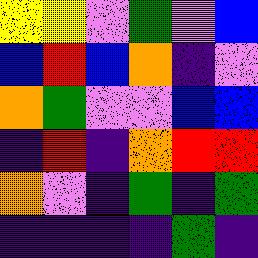[["yellow", "yellow", "violet", "green", "violet", "blue"], ["blue", "red", "blue", "orange", "indigo", "violet"], ["orange", "green", "violet", "violet", "blue", "blue"], ["indigo", "red", "indigo", "orange", "red", "red"], ["orange", "violet", "indigo", "green", "indigo", "green"], ["indigo", "indigo", "indigo", "indigo", "green", "indigo"]]